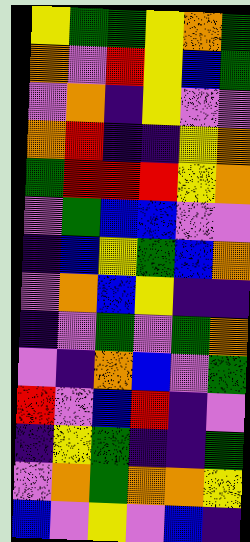[["yellow", "green", "green", "yellow", "orange", "green"], ["orange", "violet", "red", "yellow", "blue", "green"], ["violet", "orange", "indigo", "yellow", "violet", "violet"], ["orange", "red", "indigo", "indigo", "yellow", "orange"], ["green", "red", "red", "red", "yellow", "orange"], ["violet", "green", "blue", "blue", "violet", "violet"], ["indigo", "blue", "yellow", "green", "blue", "orange"], ["violet", "orange", "blue", "yellow", "indigo", "indigo"], ["indigo", "violet", "green", "violet", "green", "orange"], ["violet", "indigo", "orange", "blue", "violet", "green"], ["red", "violet", "blue", "red", "indigo", "violet"], ["indigo", "yellow", "green", "indigo", "indigo", "green"], ["violet", "orange", "green", "orange", "orange", "yellow"], ["blue", "violet", "yellow", "violet", "blue", "indigo"]]